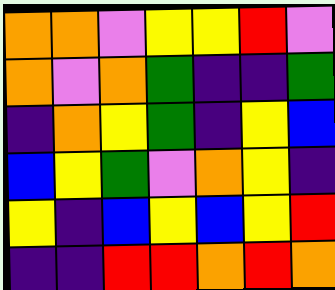[["orange", "orange", "violet", "yellow", "yellow", "red", "violet"], ["orange", "violet", "orange", "green", "indigo", "indigo", "green"], ["indigo", "orange", "yellow", "green", "indigo", "yellow", "blue"], ["blue", "yellow", "green", "violet", "orange", "yellow", "indigo"], ["yellow", "indigo", "blue", "yellow", "blue", "yellow", "red"], ["indigo", "indigo", "red", "red", "orange", "red", "orange"]]